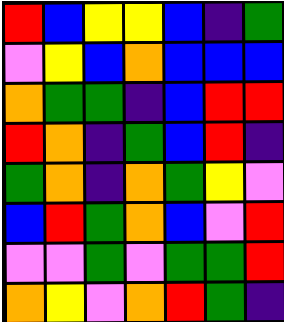[["red", "blue", "yellow", "yellow", "blue", "indigo", "green"], ["violet", "yellow", "blue", "orange", "blue", "blue", "blue"], ["orange", "green", "green", "indigo", "blue", "red", "red"], ["red", "orange", "indigo", "green", "blue", "red", "indigo"], ["green", "orange", "indigo", "orange", "green", "yellow", "violet"], ["blue", "red", "green", "orange", "blue", "violet", "red"], ["violet", "violet", "green", "violet", "green", "green", "red"], ["orange", "yellow", "violet", "orange", "red", "green", "indigo"]]